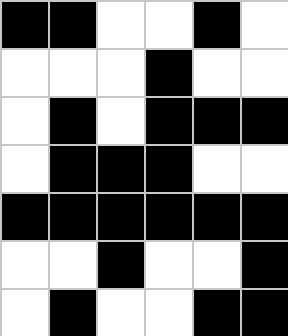[["black", "black", "white", "white", "black", "white"], ["white", "white", "white", "black", "white", "white"], ["white", "black", "white", "black", "black", "black"], ["white", "black", "black", "black", "white", "white"], ["black", "black", "black", "black", "black", "black"], ["white", "white", "black", "white", "white", "black"], ["white", "black", "white", "white", "black", "black"]]